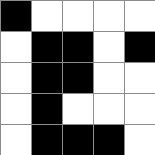[["black", "white", "white", "white", "white"], ["white", "black", "black", "white", "black"], ["white", "black", "black", "white", "white"], ["white", "black", "white", "white", "white"], ["white", "black", "black", "black", "white"]]